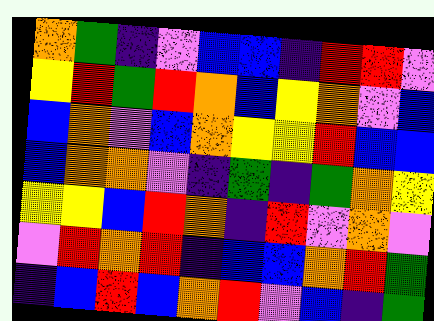[["orange", "green", "indigo", "violet", "blue", "blue", "indigo", "red", "red", "violet"], ["yellow", "red", "green", "red", "orange", "blue", "yellow", "orange", "violet", "blue"], ["blue", "orange", "violet", "blue", "orange", "yellow", "yellow", "red", "blue", "blue"], ["blue", "orange", "orange", "violet", "indigo", "green", "indigo", "green", "orange", "yellow"], ["yellow", "yellow", "blue", "red", "orange", "indigo", "red", "violet", "orange", "violet"], ["violet", "red", "orange", "red", "indigo", "blue", "blue", "orange", "red", "green"], ["indigo", "blue", "red", "blue", "orange", "red", "violet", "blue", "indigo", "green"]]